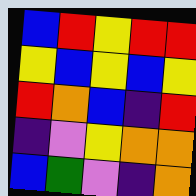[["blue", "red", "yellow", "red", "red"], ["yellow", "blue", "yellow", "blue", "yellow"], ["red", "orange", "blue", "indigo", "red"], ["indigo", "violet", "yellow", "orange", "orange"], ["blue", "green", "violet", "indigo", "orange"]]